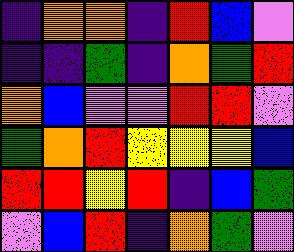[["indigo", "orange", "orange", "indigo", "red", "blue", "violet"], ["indigo", "indigo", "green", "indigo", "orange", "green", "red"], ["orange", "blue", "violet", "violet", "red", "red", "violet"], ["green", "orange", "red", "yellow", "yellow", "yellow", "blue"], ["red", "red", "yellow", "red", "indigo", "blue", "green"], ["violet", "blue", "red", "indigo", "orange", "green", "violet"]]